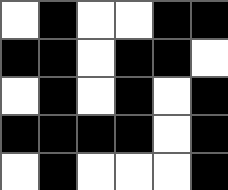[["white", "black", "white", "white", "black", "black"], ["black", "black", "white", "black", "black", "white"], ["white", "black", "white", "black", "white", "black"], ["black", "black", "black", "black", "white", "black"], ["white", "black", "white", "white", "white", "black"]]